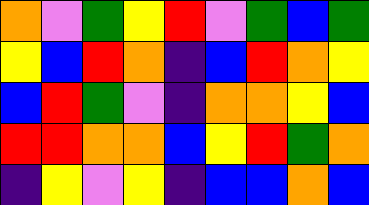[["orange", "violet", "green", "yellow", "red", "violet", "green", "blue", "green"], ["yellow", "blue", "red", "orange", "indigo", "blue", "red", "orange", "yellow"], ["blue", "red", "green", "violet", "indigo", "orange", "orange", "yellow", "blue"], ["red", "red", "orange", "orange", "blue", "yellow", "red", "green", "orange"], ["indigo", "yellow", "violet", "yellow", "indigo", "blue", "blue", "orange", "blue"]]